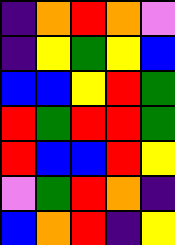[["indigo", "orange", "red", "orange", "violet"], ["indigo", "yellow", "green", "yellow", "blue"], ["blue", "blue", "yellow", "red", "green"], ["red", "green", "red", "red", "green"], ["red", "blue", "blue", "red", "yellow"], ["violet", "green", "red", "orange", "indigo"], ["blue", "orange", "red", "indigo", "yellow"]]